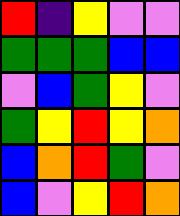[["red", "indigo", "yellow", "violet", "violet"], ["green", "green", "green", "blue", "blue"], ["violet", "blue", "green", "yellow", "violet"], ["green", "yellow", "red", "yellow", "orange"], ["blue", "orange", "red", "green", "violet"], ["blue", "violet", "yellow", "red", "orange"]]